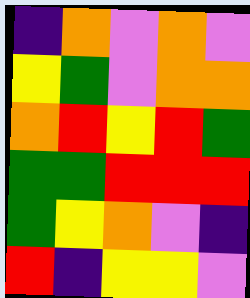[["indigo", "orange", "violet", "orange", "violet"], ["yellow", "green", "violet", "orange", "orange"], ["orange", "red", "yellow", "red", "green"], ["green", "green", "red", "red", "red"], ["green", "yellow", "orange", "violet", "indigo"], ["red", "indigo", "yellow", "yellow", "violet"]]